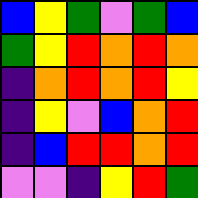[["blue", "yellow", "green", "violet", "green", "blue"], ["green", "yellow", "red", "orange", "red", "orange"], ["indigo", "orange", "red", "orange", "red", "yellow"], ["indigo", "yellow", "violet", "blue", "orange", "red"], ["indigo", "blue", "red", "red", "orange", "red"], ["violet", "violet", "indigo", "yellow", "red", "green"]]